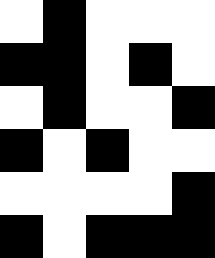[["white", "black", "white", "white", "white"], ["black", "black", "white", "black", "white"], ["white", "black", "white", "white", "black"], ["black", "white", "black", "white", "white"], ["white", "white", "white", "white", "black"], ["black", "white", "black", "black", "black"]]